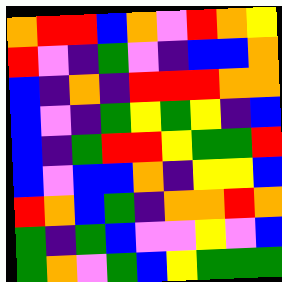[["orange", "red", "red", "blue", "orange", "violet", "red", "orange", "yellow"], ["red", "violet", "indigo", "green", "violet", "indigo", "blue", "blue", "orange"], ["blue", "indigo", "orange", "indigo", "red", "red", "red", "orange", "orange"], ["blue", "violet", "indigo", "green", "yellow", "green", "yellow", "indigo", "blue"], ["blue", "indigo", "green", "red", "red", "yellow", "green", "green", "red"], ["blue", "violet", "blue", "blue", "orange", "indigo", "yellow", "yellow", "blue"], ["red", "orange", "blue", "green", "indigo", "orange", "orange", "red", "orange"], ["green", "indigo", "green", "blue", "violet", "violet", "yellow", "violet", "blue"], ["green", "orange", "violet", "green", "blue", "yellow", "green", "green", "green"]]